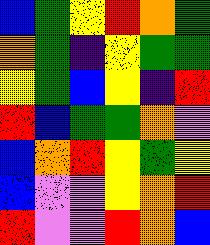[["blue", "green", "yellow", "red", "orange", "green"], ["orange", "green", "indigo", "yellow", "green", "green"], ["yellow", "green", "blue", "yellow", "indigo", "red"], ["red", "blue", "green", "green", "orange", "violet"], ["blue", "orange", "red", "yellow", "green", "yellow"], ["blue", "violet", "violet", "yellow", "orange", "red"], ["red", "violet", "violet", "red", "orange", "blue"]]